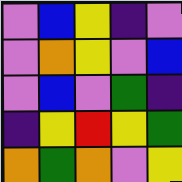[["violet", "blue", "yellow", "indigo", "violet"], ["violet", "orange", "yellow", "violet", "blue"], ["violet", "blue", "violet", "green", "indigo"], ["indigo", "yellow", "red", "yellow", "green"], ["orange", "green", "orange", "violet", "yellow"]]